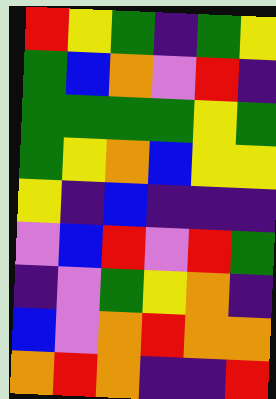[["red", "yellow", "green", "indigo", "green", "yellow"], ["green", "blue", "orange", "violet", "red", "indigo"], ["green", "green", "green", "green", "yellow", "green"], ["green", "yellow", "orange", "blue", "yellow", "yellow"], ["yellow", "indigo", "blue", "indigo", "indigo", "indigo"], ["violet", "blue", "red", "violet", "red", "green"], ["indigo", "violet", "green", "yellow", "orange", "indigo"], ["blue", "violet", "orange", "red", "orange", "orange"], ["orange", "red", "orange", "indigo", "indigo", "red"]]